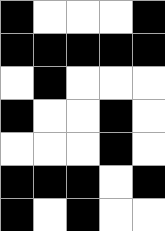[["black", "white", "white", "white", "black"], ["black", "black", "black", "black", "black"], ["white", "black", "white", "white", "white"], ["black", "white", "white", "black", "white"], ["white", "white", "white", "black", "white"], ["black", "black", "black", "white", "black"], ["black", "white", "black", "white", "white"]]